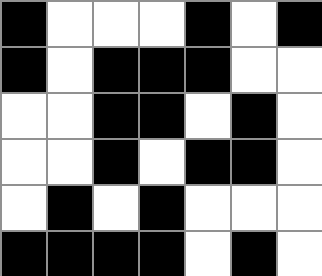[["black", "white", "white", "white", "black", "white", "black"], ["black", "white", "black", "black", "black", "white", "white"], ["white", "white", "black", "black", "white", "black", "white"], ["white", "white", "black", "white", "black", "black", "white"], ["white", "black", "white", "black", "white", "white", "white"], ["black", "black", "black", "black", "white", "black", "white"]]